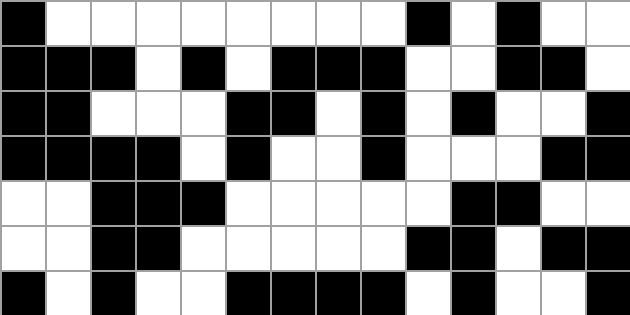[["black", "white", "white", "white", "white", "white", "white", "white", "white", "black", "white", "black", "white", "white"], ["black", "black", "black", "white", "black", "white", "black", "black", "black", "white", "white", "black", "black", "white"], ["black", "black", "white", "white", "white", "black", "black", "white", "black", "white", "black", "white", "white", "black"], ["black", "black", "black", "black", "white", "black", "white", "white", "black", "white", "white", "white", "black", "black"], ["white", "white", "black", "black", "black", "white", "white", "white", "white", "white", "black", "black", "white", "white"], ["white", "white", "black", "black", "white", "white", "white", "white", "white", "black", "black", "white", "black", "black"], ["black", "white", "black", "white", "white", "black", "black", "black", "black", "white", "black", "white", "white", "black"]]